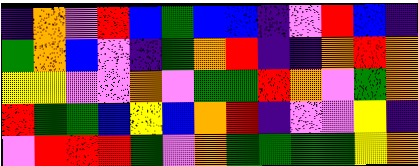[["indigo", "orange", "violet", "red", "blue", "green", "blue", "blue", "indigo", "violet", "red", "blue", "indigo"], ["green", "orange", "blue", "violet", "indigo", "green", "orange", "red", "indigo", "indigo", "orange", "red", "orange"], ["yellow", "yellow", "violet", "violet", "orange", "violet", "green", "green", "red", "orange", "violet", "green", "orange"], ["red", "green", "green", "blue", "yellow", "blue", "orange", "red", "indigo", "violet", "violet", "yellow", "indigo"], ["violet", "red", "red", "red", "green", "violet", "orange", "green", "green", "green", "green", "yellow", "orange"]]